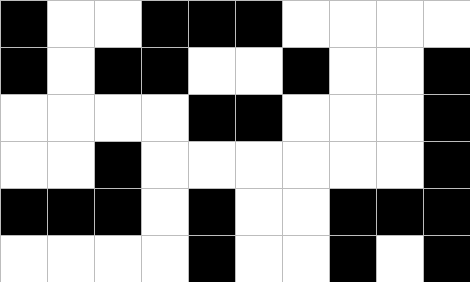[["black", "white", "white", "black", "black", "black", "white", "white", "white", "white"], ["black", "white", "black", "black", "white", "white", "black", "white", "white", "black"], ["white", "white", "white", "white", "black", "black", "white", "white", "white", "black"], ["white", "white", "black", "white", "white", "white", "white", "white", "white", "black"], ["black", "black", "black", "white", "black", "white", "white", "black", "black", "black"], ["white", "white", "white", "white", "black", "white", "white", "black", "white", "black"]]